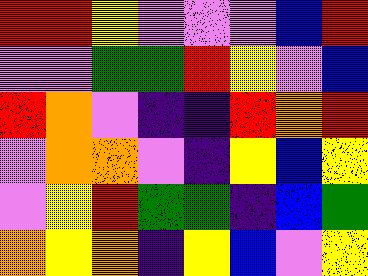[["red", "red", "yellow", "violet", "violet", "violet", "blue", "red"], ["violet", "violet", "green", "green", "red", "yellow", "violet", "blue"], ["red", "orange", "violet", "indigo", "indigo", "red", "orange", "red"], ["violet", "orange", "orange", "violet", "indigo", "yellow", "blue", "yellow"], ["violet", "yellow", "red", "green", "green", "indigo", "blue", "green"], ["orange", "yellow", "orange", "indigo", "yellow", "blue", "violet", "yellow"]]